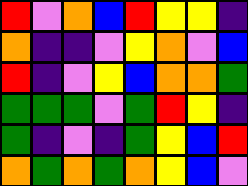[["red", "violet", "orange", "blue", "red", "yellow", "yellow", "indigo"], ["orange", "indigo", "indigo", "violet", "yellow", "orange", "violet", "blue"], ["red", "indigo", "violet", "yellow", "blue", "orange", "orange", "green"], ["green", "green", "green", "violet", "green", "red", "yellow", "indigo"], ["green", "indigo", "violet", "indigo", "green", "yellow", "blue", "red"], ["orange", "green", "orange", "green", "orange", "yellow", "blue", "violet"]]